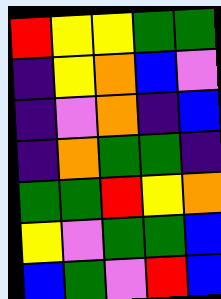[["red", "yellow", "yellow", "green", "green"], ["indigo", "yellow", "orange", "blue", "violet"], ["indigo", "violet", "orange", "indigo", "blue"], ["indigo", "orange", "green", "green", "indigo"], ["green", "green", "red", "yellow", "orange"], ["yellow", "violet", "green", "green", "blue"], ["blue", "green", "violet", "red", "blue"]]